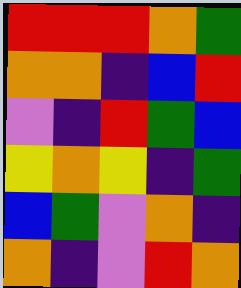[["red", "red", "red", "orange", "green"], ["orange", "orange", "indigo", "blue", "red"], ["violet", "indigo", "red", "green", "blue"], ["yellow", "orange", "yellow", "indigo", "green"], ["blue", "green", "violet", "orange", "indigo"], ["orange", "indigo", "violet", "red", "orange"]]